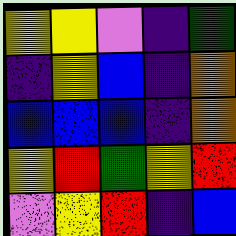[["yellow", "yellow", "violet", "indigo", "green"], ["indigo", "yellow", "blue", "indigo", "orange"], ["blue", "blue", "blue", "indigo", "orange"], ["yellow", "red", "green", "yellow", "red"], ["violet", "yellow", "red", "indigo", "blue"]]